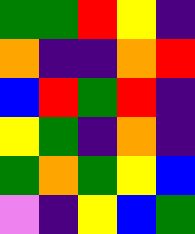[["green", "green", "red", "yellow", "indigo"], ["orange", "indigo", "indigo", "orange", "red"], ["blue", "red", "green", "red", "indigo"], ["yellow", "green", "indigo", "orange", "indigo"], ["green", "orange", "green", "yellow", "blue"], ["violet", "indigo", "yellow", "blue", "green"]]